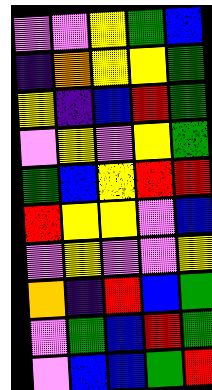[["violet", "violet", "yellow", "green", "blue"], ["indigo", "orange", "yellow", "yellow", "green"], ["yellow", "indigo", "blue", "red", "green"], ["violet", "yellow", "violet", "yellow", "green"], ["green", "blue", "yellow", "red", "red"], ["red", "yellow", "yellow", "violet", "blue"], ["violet", "yellow", "violet", "violet", "yellow"], ["orange", "indigo", "red", "blue", "green"], ["violet", "green", "blue", "red", "green"], ["violet", "blue", "blue", "green", "red"]]